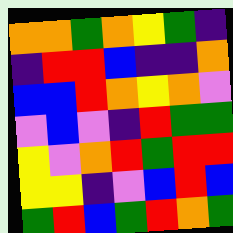[["orange", "orange", "green", "orange", "yellow", "green", "indigo"], ["indigo", "red", "red", "blue", "indigo", "indigo", "orange"], ["blue", "blue", "red", "orange", "yellow", "orange", "violet"], ["violet", "blue", "violet", "indigo", "red", "green", "green"], ["yellow", "violet", "orange", "red", "green", "red", "red"], ["yellow", "yellow", "indigo", "violet", "blue", "red", "blue"], ["green", "red", "blue", "green", "red", "orange", "green"]]